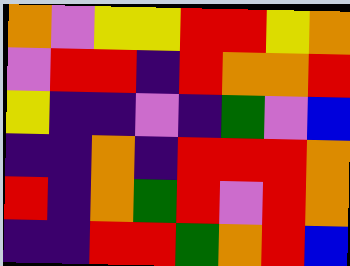[["orange", "violet", "yellow", "yellow", "red", "red", "yellow", "orange"], ["violet", "red", "red", "indigo", "red", "orange", "orange", "red"], ["yellow", "indigo", "indigo", "violet", "indigo", "green", "violet", "blue"], ["indigo", "indigo", "orange", "indigo", "red", "red", "red", "orange"], ["red", "indigo", "orange", "green", "red", "violet", "red", "orange"], ["indigo", "indigo", "red", "red", "green", "orange", "red", "blue"]]